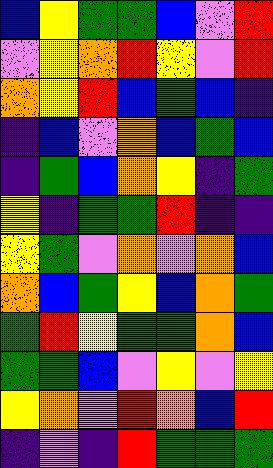[["blue", "yellow", "green", "green", "blue", "violet", "red"], ["violet", "yellow", "orange", "red", "yellow", "violet", "red"], ["orange", "yellow", "red", "blue", "green", "blue", "indigo"], ["indigo", "blue", "violet", "orange", "blue", "green", "blue"], ["indigo", "green", "blue", "orange", "yellow", "indigo", "green"], ["yellow", "indigo", "green", "green", "red", "indigo", "indigo"], ["yellow", "green", "violet", "orange", "violet", "orange", "blue"], ["orange", "blue", "green", "yellow", "blue", "orange", "green"], ["green", "red", "yellow", "green", "green", "orange", "blue"], ["green", "green", "blue", "violet", "yellow", "violet", "yellow"], ["yellow", "orange", "violet", "red", "orange", "blue", "red"], ["indigo", "violet", "indigo", "red", "green", "green", "green"]]